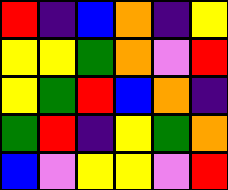[["red", "indigo", "blue", "orange", "indigo", "yellow"], ["yellow", "yellow", "green", "orange", "violet", "red"], ["yellow", "green", "red", "blue", "orange", "indigo"], ["green", "red", "indigo", "yellow", "green", "orange"], ["blue", "violet", "yellow", "yellow", "violet", "red"]]